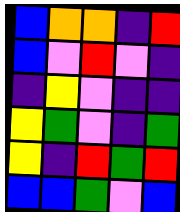[["blue", "orange", "orange", "indigo", "red"], ["blue", "violet", "red", "violet", "indigo"], ["indigo", "yellow", "violet", "indigo", "indigo"], ["yellow", "green", "violet", "indigo", "green"], ["yellow", "indigo", "red", "green", "red"], ["blue", "blue", "green", "violet", "blue"]]